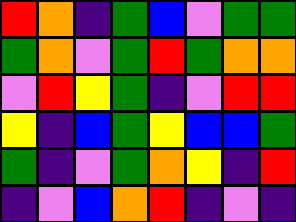[["red", "orange", "indigo", "green", "blue", "violet", "green", "green"], ["green", "orange", "violet", "green", "red", "green", "orange", "orange"], ["violet", "red", "yellow", "green", "indigo", "violet", "red", "red"], ["yellow", "indigo", "blue", "green", "yellow", "blue", "blue", "green"], ["green", "indigo", "violet", "green", "orange", "yellow", "indigo", "red"], ["indigo", "violet", "blue", "orange", "red", "indigo", "violet", "indigo"]]